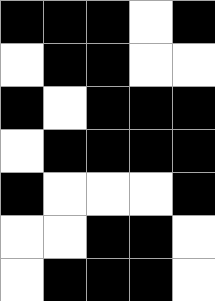[["black", "black", "black", "white", "black"], ["white", "black", "black", "white", "white"], ["black", "white", "black", "black", "black"], ["white", "black", "black", "black", "black"], ["black", "white", "white", "white", "black"], ["white", "white", "black", "black", "white"], ["white", "black", "black", "black", "white"]]